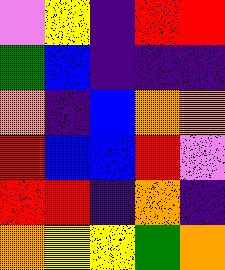[["violet", "yellow", "indigo", "red", "red"], ["green", "blue", "indigo", "indigo", "indigo"], ["orange", "indigo", "blue", "orange", "orange"], ["red", "blue", "blue", "red", "violet"], ["red", "red", "indigo", "orange", "indigo"], ["orange", "yellow", "yellow", "green", "orange"]]